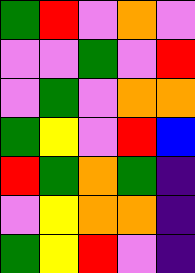[["green", "red", "violet", "orange", "violet"], ["violet", "violet", "green", "violet", "red"], ["violet", "green", "violet", "orange", "orange"], ["green", "yellow", "violet", "red", "blue"], ["red", "green", "orange", "green", "indigo"], ["violet", "yellow", "orange", "orange", "indigo"], ["green", "yellow", "red", "violet", "indigo"]]